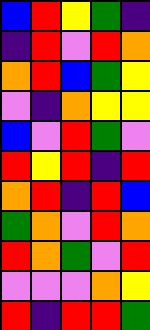[["blue", "red", "yellow", "green", "indigo"], ["indigo", "red", "violet", "red", "orange"], ["orange", "red", "blue", "green", "yellow"], ["violet", "indigo", "orange", "yellow", "yellow"], ["blue", "violet", "red", "green", "violet"], ["red", "yellow", "red", "indigo", "red"], ["orange", "red", "indigo", "red", "blue"], ["green", "orange", "violet", "red", "orange"], ["red", "orange", "green", "violet", "red"], ["violet", "violet", "violet", "orange", "yellow"], ["red", "indigo", "red", "red", "green"]]